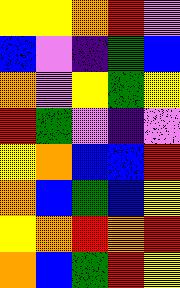[["yellow", "yellow", "orange", "red", "violet"], ["blue", "violet", "indigo", "green", "blue"], ["orange", "violet", "yellow", "green", "yellow"], ["red", "green", "violet", "indigo", "violet"], ["yellow", "orange", "blue", "blue", "red"], ["orange", "blue", "green", "blue", "yellow"], ["yellow", "orange", "red", "orange", "red"], ["orange", "blue", "green", "red", "yellow"]]